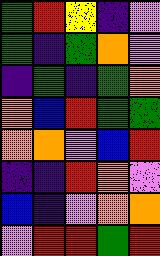[["green", "red", "yellow", "indigo", "violet"], ["green", "indigo", "green", "orange", "violet"], ["indigo", "green", "indigo", "green", "orange"], ["orange", "blue", "red", "green", "green"], ["orange", "orange", "violet", "blue", "red"], ["indigo", "indigo", "red", "orange", "violet"], ["blue", "indigo", "violet", "orange", "orange"], ["violet", "red", "red", "green", "red"]]